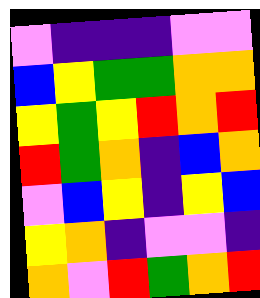[["violet", "indigo", "indigo", "indigo", "violet", "violet"], ["blue", "yellow", "green", "green", "orange", "orange"], ["yellow", "green", "yellow", "red", "orange", "red"], ["red", "green", "orange", "indigo", "blue", "orange"], ["violet", "blue", "yellow", "indigo", "yellow", "blue"], ["yellow", "orange", "indigo", "violet", "violet", "indigo"], ["orange", "violet", "red", "green", "orange", "red"]]